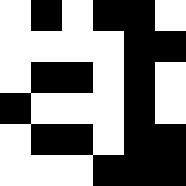[["white", "black", "white", "black", "black", "white"], ["white", "white", "white", "white", "black", "black"], ["white", "black", "black", "white", "black", "white"], ["black", "white", "white", "white", "black", "white"], ["white", "black", "black", "white", "black", "black"], ["white", "white", "white", "black", "black", "black"]]